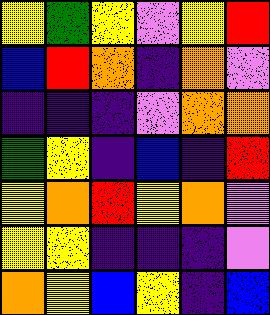[["yellow", "green", "yellow", "violet", "yellow", "red"], ["blue", "red", "orange", "indigo", "orange", "violet"], ["indigo", "indigo", "indigo", "violet", "orange", "orange"], ["green", "yellow", "indigo", "blue", "indigo", "red"], ["yellow", "orange", "red", "yellow", "orange", "violet"], ["yellow", "yellow", "indigo", "indigo", "indigo", "violet"], ["orange", "yellow", "blue", "yellow", "indigo", "blue"]]